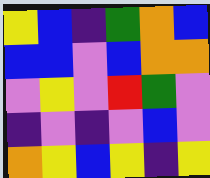[["yellow", "blue", "indigo", "green", "orange", "blue"], ["blue", "blue", "violet", "blue", "orange", "orange"], ["violet", "yellow", "violet", "red", "green", "violet"], ["indigo", "violet", "indigo", "violet", "blue", "violet"], ["orange", "yellow", "blue", "yellow", "indigo", "yellow"]]